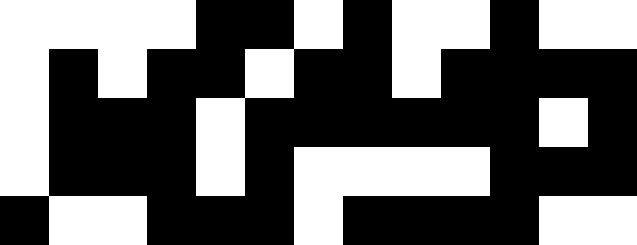[["white", "white", "white", "white", "black", "black", "white", "black", "white", "white", "black", "white", "white"], ["white", "black", "white", "black", "black", "white", "black", "black", "white", "black", "black", "black", "black"], ["white", "black", "black", "black", "white", "black", "black", "black", "black", "black", "black", "white", "black"], ["white", "black", "black", "black", "white", "black", "white", "white", "white", "white", "black", "black", "black"], ["black", "white", "white", "black", "black", "black", "white", "black", "black", "black", "black", "white", "white"]]